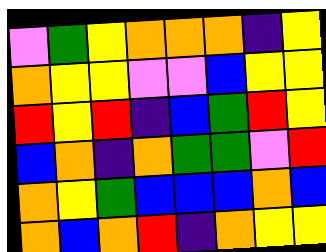[["violet", "green", "yellow", "orange", "orange", "orange", "indigo", "yellow"], ["orange", "yellow", "yellow", "violet", "violet", "blue", "yellow", "yellow"], ["red", "yellow", "red", "indigo", "blue", "green", "red", "yellow"], ["blue", "orange", "indigo", "orange", "green", "green", "violet", "red"], ["orange", "yellow", "green", "blue", "blue", "blue", "orange", "blue"], ["orange", "blue", "orange", "red", "indigo", "orange", "yellow", "yellow"]]